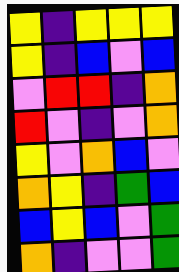[["yellow", "indigo", "yellow", "yellow", "yellow"], ["yellow", "indigo", "blue", "violet", "blue"], ["violet", "red", "red", "indigo", "orange"], ["red", "violet", "indigo", "violet", "orange"], ["yellow", "violet", "orange", "blue", "violet"], ["orange", "yellow", "indigo", "green", "blue"], ["blue", "yellow", "blue", "violet", "green"], ["orange", "indigo", "violet", "violet", "green"]]